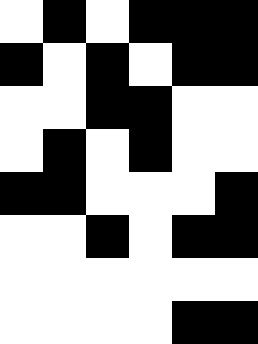[["white", "black", "white", "black", "black", "black"], ["black", "white", "black", "white", "black", "black"], ["white", "white", "black", "black", "white", "white"], ["white", "black", "white", "black", "white", "white"], ["black", "black", "white", "white", "white", "black"], ["white", "white", "black", "white", "black", "black"], ["white", "white", "white", "white", "white", "white"], ["white", "white", "white", "white", "black", "black"]]